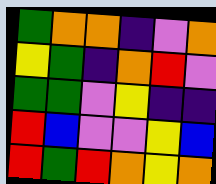[["green", "orange", "orange", "indigo", "violet", "orange"], ["yellow", "green", "indigo", "orange", "red", "violet"], ["green", "green", "violet", "yellow", "indigo", "indigo"], ["red", "blue", "violet", "violet", "yellow", "blue"], ["red", "green", "red", "orange", "yellow", "orange"]]